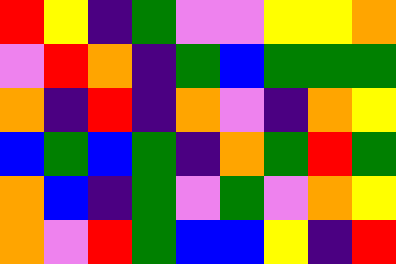[["red", "yellow", "indigo", "green", "violet", "violet", "yellow", "yellow", "orange"], ["violet", "red", "orange", "indigo", "green", "blue", "green", "green", "green"], ["orange", "indigo", "red", "indigo", "orange", "violet", "indigo", "orange", "yellow"], ["blue", "green", "blue", "green", "indigo", "orange", "green", "red", "green"], ["orange", "blue", "indigo", "green", "violet", "green", "violet", "orange", "yellow"], ["orange", "violet", "red", "green", "blue", "blue", "yellow", "indigo", "red"]]